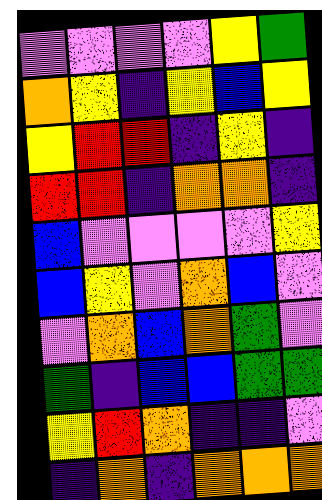[["violet", "violet", "violet", "violet", "yellow", "green"], ["orange", "yellow", "indigo", "yellow", "blue", "yellow"], ["yellow", "red", "red", "indigo", "yellow", "indigo"], ["red", "red", "indigo", "orange", "orange", "indigo"], ["blue", "violet", "violet", "violet", "violet", "yellow"], ["blue", "yellow", "violet", "orange", "blue", "violet"], ["violet", "orange", "blue", "orange", "green", "violet"], ["green", "indigo", "blue", "blue", "green", "green"], ["yellow", "red", "orange", "indigo", "indigo", "violet"], ["indigo", "orange", "indigo", "orange", "orange", "orange"]]